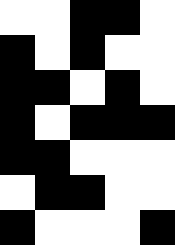[["white", "white", "black", "black", "white"], ["black", "white", "black", "white", "white"], ["black", "black", "white", "black", "white"], ["black", "white", "black", "black", "black"], ["black", "black", "white", "white", "white"], ["white", "black", "black", "white", "white"], ["black", "white", "white", "white", "black"]]